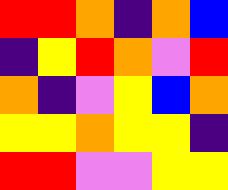[["red", "red", "orange", "indigo", "orange", "blue"], ["indigo", "yellow", "red", "orange", "violet", "red"], ["orange", "indigo", "violet", "yellow", "blue", "orange"], ["yellow", "yellow", "orange", "yellow", "yellow", "indigo"], ["red", "red", "violet", "violet", "yellow", "yellow"]]